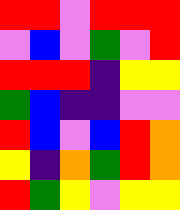[["red", "red", "violet", "red", "red", "red"], ["violet", "blue", "violet", "green", "violet", "red"], ["red", "red", "red", "indigo", "yellow", "yellow"], ["green", "blue", "indigo", "indigo", "violet", "violet"], ["red", "blue", "violet", "blue", "red", "orange"], ["yellow", "indigo", "orange", "green", "red", "orange"], ["red", "green", "yellow", "violet", "yellow", "yellow"]]